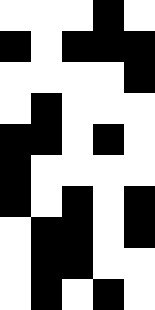[["white", "white", "white", "black", "white"], ["black", "white", "black", "black", "black"], ["white", "white", "white", "white", "black"], ["white", "black", "white", "white", "white"], ["black", "black", "white", "black", "white"], ["black", "white", "white", "white", "white"], ["black", "white", "black", "white", "black"], ["white", "black", "black", "white", "black"], ["white", "black", "black", "white", "white"], ["white", "black", "white", "black", "white"]]